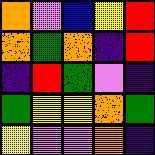[["orange", "violet", "blue", "yellow", "red"], ["orange", "green", "orange", "indigo", "red"], ["indigo", "red", "green", "violet", "indigo"], ["green", "yellow", "yellow", "orange", "green"], ["yellow", "violet", "violet", "orange", "indigo"]]